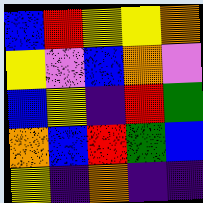[["blue", "red", "yellow", "yellow", "orange"], ["yellow", "violet", "blue", "orange", "violet"], ["blue", "yellow", "indigo", "red", "green"], ["orange", "blue", "red", "green", "blue"], ["yellow", "indigo", "orange", "indigo", "indigo"]]